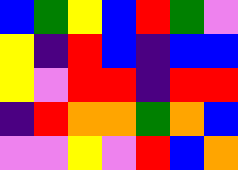[["blue", "green", "yellow", "blue", "red", "green", "violet"], ["yellow", "indigo", "red", "blue", "indigo", "blue", "blue"], ["yellow", "violet", "red", "red", "indigo", "red", "red"], ["indigo", "red", "orange", "orange", "green", "orange", "blue"], ["violet", "violet", "yellow", "violet", "red", "blue", "orange"]]